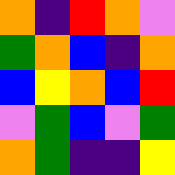[["orange", "indigo", "red", "orange", "violet"], ["green", "orange", "blue", "indigo", "orange"], ["blue", "yellow", "orange", "blue", "red"], ["violet", "green", "blue", "violet", "green"], ["orange", "green", "indigo", "indigo", "yellow"]]